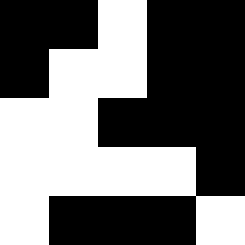[["black", "black", "white", "black", "black"], ["black", "white", "white", "black", "black"], ["white", "white", "black", "black", "black"], ["white", "white", "white", "white", "black"], ["white", "black", "black", "black", "white"]]